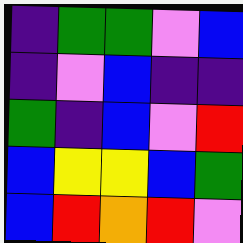[["indigo", "green", "green", "violet", "blue"], ["indigo", "violet", "blue", "indigo", "indigo"], ["green", "indigo", "blue", "violet", "red"], ["blue", "yellow", "yellow", "blue", "green"], ["blue", "red", "orange", "red", "violet"]]